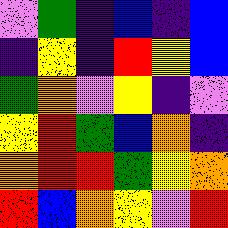[["violet", "green", "indigo", "blue", "indigo", "blue"], ["indigo", "yellow", "indigo", "red", "yellow", "blue"], ["green", "orange", "violet", "yellow", "indigo", "violet"], ["yellow", "red", "green", "blue", "orange", "indigo"], ["orange", "red", "red", "green", "yellow", "orange"], ["red", "blue", "orange", "yellow", "violet", "red"]]